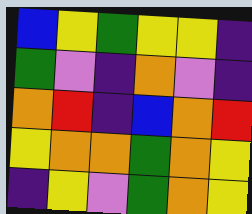[["blue", "yellow", "green", "yellow", "yellow", "indigo"], ["green", "violet", "indigo", "orange", "violet", "indigo"], ["orange", "red", "indigo", "blue", "orange", "red"], ["yellow", "orange", "orange", "green", "orange", "yellow"], ["indigo", "yellow", "violet", "green", "orange", "yellow"]]